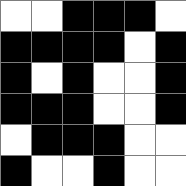[["white", "white", "black", "black", "black", "white"], ["black", "black", "black", "black", "white", "black"], ["black", "white", "black", "white", "white", "black"], ["black", "black", "black", "white", "white", "black"], ["white", "black", "black", "black", "white", "white"], ["black", "white", "white", "black", "white", "white"]]